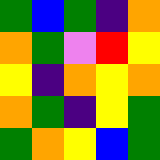[["green", "blue", "green", "indigo", "orange"], ["orange", "green", "violet", "red", "yellow"], ["yellow", "indigo", "orange", "yellow", "orange"], ["orange", "green", "indigo", "yellow", "green"], ["green", "orange", "yellow", "blue", "green"]]